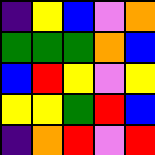[["indigo", "yellow", "blue", "violet", "orange"], ["green", "green", "green", "orange", "blue"], ["blue", "red", "yellow", "violet", "yellow"], ["yellow", "yellow", "green", "red", "blue"], ["indigo", "orange", "red", "violet", "red"]]